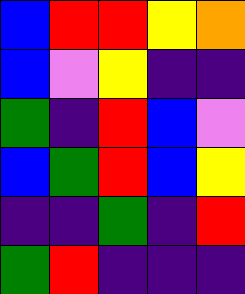[["blue", "red", "red", "yellow", "orange"], ["blue", "violet", "yellow", "indigo", "indigo"], ["green", "indigo", "red", "blue", "violet"], ["blue", "green", "red", "blue", "yellow"], ["indigo", "indigo", "green", "indigo", "red"], ["green", "red", "indigo", "indigo", "indigo"]]